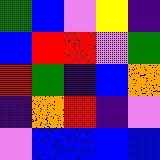[["green", "blue", "violet", "yellow", "indigo"], ["blue", "red", "red", "violet", "green"], ["red", "green", "indigo", "blue", "orange"], ["indigo", "orange", "red", "indigo", "violet"], ["violet", "blue", "blue", "blue", "blue"]]